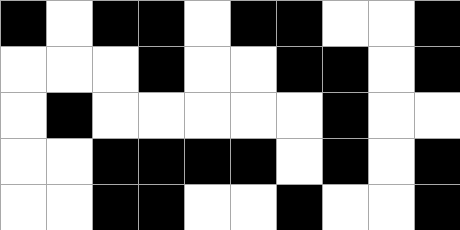[["black", "white", "black", "black", "white", "black", "black", "white", "white", "black"], ["white", "white", "white", "black", "white", "white", "black", "black", "white", "black"], ["white", "black", "white", "white", "white", "white", "white", "black", "white", "white"], ["white", "white", "black", "black", "black", "black", "white", "black", "white", "black"], ["white", "white", "black", "black", "white", "white", "black", "white", "white", "black"]]